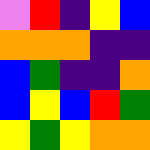[["violet", "red", "indigo", "yellow", "blue"], ["orange", "orange", "orange", "indigo", "indigo"], ["blue", "green", "indigo", "indigo", "orange"], ["blue", "yellow", "blue", "red", "green"], ["yellow", "green", "yellow", "orange", "orange"]]